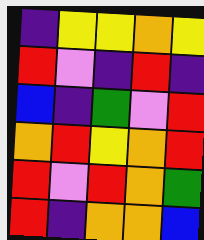[["indigo", "yellow", "yellow", "orange", "yellow"], ["red", "violet", "indigo", "red", "indigo"], ["blue", "indigo", "green", "violet", "red"], ["orange", "red", "yellow", "orange", "red"], ["red", "violet", "red", "orange", "green"], ["red", "indigo", "orange", "orange", "blue"]]